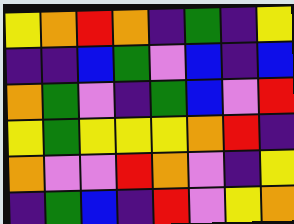[["yellow", "orange", "red", "orange", "indigo", "green", "indigo", "yellow"], ["indigo", "indigo", "blue", "green", "violet", "blue", "indigo", "blue"], ["orange", "green", "violet", "indigo", "green", "blue", "violet", "red"], ["yellow", "green", "yellow", "yellow", "yellow", "orange", "red", "indigo"], ["orange", "violet", "violet", "red", "orange", "violet", "indigo", "yellow"], ["indigo", "green", "blue", "indigo", "red", "violet", "yellow", "orange"]]